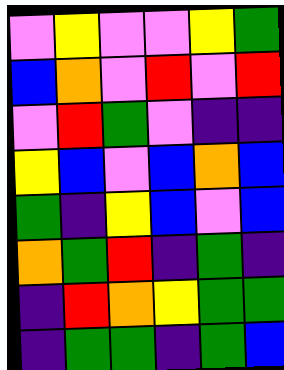[["violet", "yellow", "violet", "violet", "yellow", "green"], ["blue", "orange", "violet", "red", "violet", "red"], ["violet", "red", "green", "violet", "indigo", "indigo"], ["yellow", "blue", "violet", "blue", "orange", "blue"], ["green", "indigo", "yellow", "blue", "violet", "blue"], ["orange", "green", "red", "indigo", "green", "indigo"], ["indigo", "red", "orange", "yellow", "green", "green"], ["indigo", "green", "green", "indigo", "green", "blue"]]